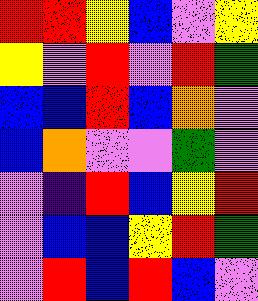[["red", "red", "yellow", "blue", "violet", "yellow"], ["yellow", "violet", "red", "violet", "red", "green"], ["blue", "blue", "red", "blue", "orange", "violet"], ["blue", "orange", "violet", "violet", "green", "violet"], ["violet", "indigo", "red", "blue", "yellow", "red"], ["violet", "blue", "blue", "yellow", "red", "green"], ["violet", "red", "blue", "red", "blue", "violet"]]